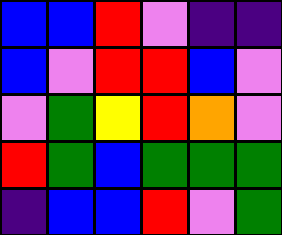[["blue", "blue", "red", "violet", "indigo", "indigo"], ["blue", "violet", "red", "red", "blue", "violet"], ["violet", "green", "yellow", "red", "orange", "violet"], ["red", "green", "blue", "green", "green", "green"], ["indigo", "blue", "blue", "red", "violet", "green"]]